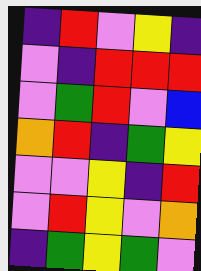[["indigo", "red", "violet", "yellow", "indigo"], ["violet", "indigo", "red", "red", "red"], ["violet", "green", "red", "violet", "blue"], ["orange", "red", "indigo", "green", "yellow"], ["violet", "violet", "yellow", "indigo", "red"], ["violet", "red", "yellow", "violet", "orange"], ["indigo", "green", "yellow", "green", "violet"]]